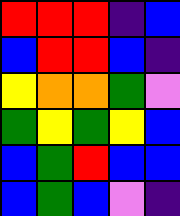[["red", "red", "red", "indigo", "blue"], ["blue", "red", "red", "blue", "indigo"], ["yellow", "orange", "orange", "green", "violet"], ["green", "yellow", "green", "yellow", "blue"], ["blue", "green", "red", "blue", "blue"], ["blue", "green", "blue", "violet", "indigo"]]